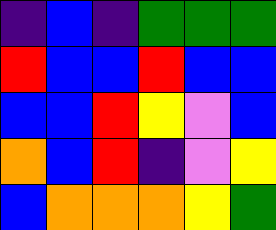[["indigo", "blue", "indigo", "green", "green", "green"], ["red", "blue", "blue", "red", "blue", "blue"], ["blue", "blue", "red", "yellow", "violet", "blue"], ["orange", "blue", "red", "indigo", "violet", "yellow"], ["blue", "orange", "orange", "orange", "yellow", "green"]]